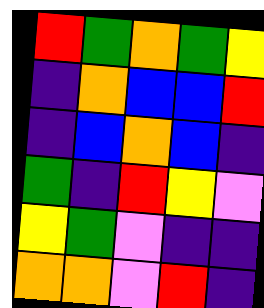[["red", "green", "orange", "green", "yellow"], ["indigo", "orange", "blue", "blue", "red"], ["indigo", "blue", "orange", "blue", "indigo"], ["green", "indigo", "red", "yellow", "violet"], ["yellow", "green", "violet", "indigo", "indigo"], ["orange", "orange", "violet", "red", "indigo"]]